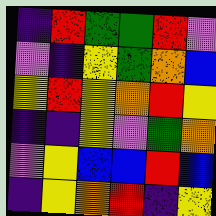[["indigo", "red", "green", "green", "red", "violet"], ["violet", "indigo", "yellow", "green", "orange", "blue"], ["yellow", "red", "yellow", "orange", "red", "yellow"], ["indigo", "indigo", "yellow", "violet", "green", "orange"], ["violet", "yellow", "blue", "blue", "red", "blue"], ["indigo", "yellow", "orange", "red", "indigo", "yellow"]]